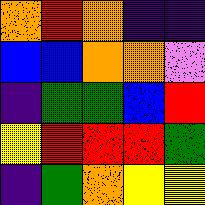[["orange", "red", "orange", "indigo", "indigo"], ["blue", "blue", "orange", "orange", "violet"], ["indigo", "green", "green", "blue", "red"], ["yellow", "red", "red", "red", "green"], ["indigo", "green", "orange", "yellow", "yellow"]]